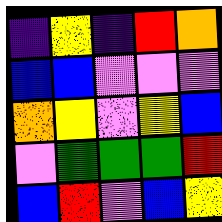[["indigo", "yellow", "indigo", "red", "orange"], ["blue", "blue", "violet", "violet", "violet"], ["orange", "yellow", "violet", "yellow", "blue"], ["violet", "green", "green", "green", "red"], ["blue", "red", "violet", "blue", "yellow"]]